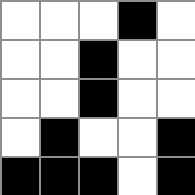[["white", "white", "white", "black", "white"], ["white", "white", "black", "white", "white"], ["white", "white", "black", "white", "white"], ["white", "black", "white", "white", "black"], ["black", "black", "black", "white", "black"]]